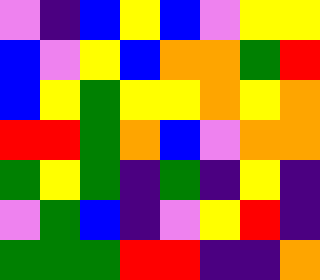[["violet", "indigo", "blue", "yellow", "blue", "violet", "yellow", "yellow"], ["blue", "violet", "yellow", "blue", "orange", "orange", "green", "red"], ["blue", "yellow", "green", "yellow", "yellow", "orange", "yellow", "orange"], ["red", "red", "green", "orange", "blue", "violet", "orange", "orange"], ["green", "yellow", "green", "indigo", "green", "indigo", "yellow", "indigo"], ["violet", "green", "blue", "indigo", "violet", "yellow", "red", "indigo"], ["green", "green", "green", "red", "red", "indigo", "indigo", "orange"]]